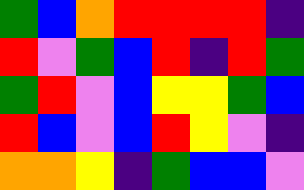[["green", "blue", "orange", "red", "red", "red", "red", "indigo"], ["red", "violet", "green", "blue", "red", "indigo", "red", "green"], ["green", "red", "violet", "blue", "yellow", "yellow", "green", "blue"], ["red", "blue", "violet", "blue", "red", "yellow", "violet", "indigo"], ["orange", "orange", "yellow", "indigo", "green", "blue", "blue", "violet"]]